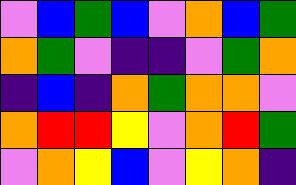[["violet", "blue", "green", "blue", "violet", "orange", "blue", "green"], ["orange", "green", "violet", "indigo", "indigo", "violet", "green", "orange"], ["indigo", "blue", "indigo", "orange", "green", "orange", "orange", "violet"], ["orange", "red", "red", "yellow", "violet", "orange", "red", "green"], ["violet", "orange", "yellow", "blue", "violet", "yellow", "orange", "indigo"]]